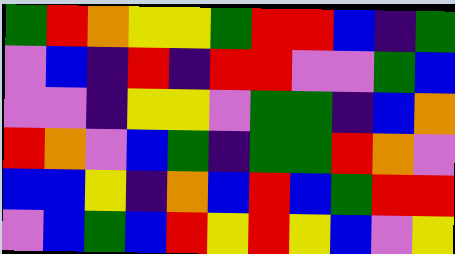[["green", "red", "orange", "yellow", "yellow", "green", "red", "red", "blue", "indigo", "green"], ["violet", "blue", "indigo", "red", "indigo", "red", "red", "violet", "violet", "green", "blue"], ["violet", "violet", "indigo", "yellow", "yellow", "violet", "green", "green", "indigo", "blue", "orange"], ["red", "orange", "violet", "blue", "green", "indigo", "green", "green", "red", "orange", "violet"], ["blue", "blue", "yellow", "indigo", "orange", "blue", "red", "blue", "green", "red", "red"], ["violet", "blue", "green", "blue", "red", "yellow", "red", "yellow", "blue", "violet", "yellow"]]